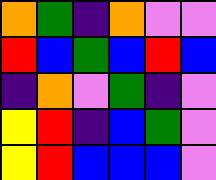[["orange", "green", "indigo", "orange", "violet", "violet"], ["red", "blue", "green", "blue", "red", "blue"], ["indigo", "orange", "violet", "green", "indigo", "violet"], ["yellow", "red", "indigo", "blue", "green", "violet"], ["yellow", "red", "blue", "blue", "blue", "violet"]]